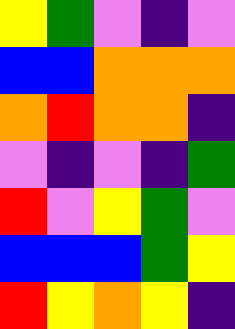[["yellow", "green", "violet", "indigo", "violet"], ["blue", "blue", "orange", "orange", "orange"], ["orange", "red", "orange", "orange", "indigo"], ["violet", "indigo", "violet", "indigo", "green"], ["red", "violet", "yellow", "green", "violet"], ["blue", "blue", "blue", "green", "yellow"], ["red", "yellow", "orange", "yellow", "indigo"]]